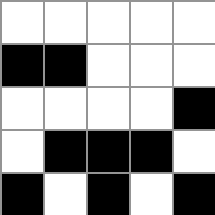[["white", "white", "white", "white", "white"], ["black", "black", "white", "white", "white"], ["white", "white", "white", "white", "black"], ["white", "black", "black", "black", "white"], ["black", "white", "black", "white", "black"]]